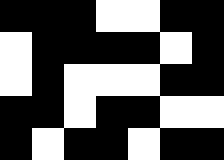[["black", "black", "black", "white", "white", "black", "black"], ["white", "black", "black", "black", "black", "white", "black"], ["white", "black", "white", "white", "white", "black", "black"], ["black", "black", "white", "black", "black", "white", "white"], ["black", "white", "black", "black", "white", "black", "black"]]